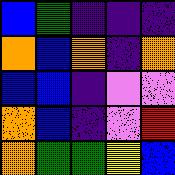[["blue", "green", "indigo", "indigo", "indigo"], ["orange", "blue", "orange", "indigo", "orange"], ["blue", "blue", "indigo", "violet", "violet"], ["orange", "blue", "indigo", "violet", "red"], ["orange", "green", "green", "yellow", "blue"]]